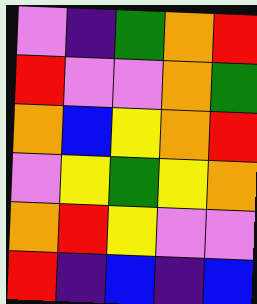[["violet", "indigo", "green", "orange", "red"], ["red", "violet", "violet", "orange", "green"], ["orange", "blue", "yellow", "orange", "red"], ["violet", "yellow", "green", "yellow", "orange"], ["orange", "red", "yellow", "violet", "violet"], ["red", "indigo", "blue", "indigo", "blue"]]